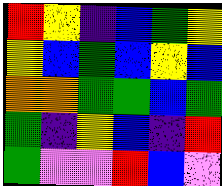[["red", "yellow", "indigo", "blue", "green", "yellow"], ["yellow", "blue", "green", "blue", "yellow", "blue"], ["orange", "orange", "green", "green", "blue", "green"], ["green", "indigo", "yellow", "blue", "indigo", "red"], ["green", "violet", "violet", "red", "blue", "violet"]]